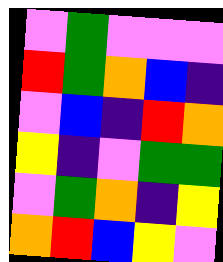[["violet", "green", "violet", "violet", "violet"], ["red", "green", "orange", "blue", "indigo"], ["violet", "blue", "indigo", "red", "orange"], ["yellow", "indigo", "violet", "green", "green"], ["violet", "green", "orange", "indigo", "yellow"], ["orange", "red", "blue", "yellow", "violet"]]